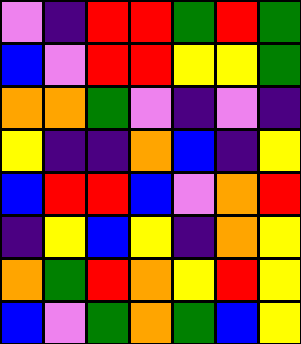[["violet", "indigo", "red", "red", "green", "red", "green"], ["blue", "violet", "red", "red", "yellow", "yellow", "green"], ["orange", "orange", "green", "violet", "indigo", "violet", "indigo"], ["yellow", "indigo", "indigo", "orange", "blue", "indigo", "yellow"], ["blue", "red", "red", "blue", "violet", "orange", "red"], ["indigo", "yellow", "blue", "yellow", "indigo", "orange", "yellow"], ["orange", "green", "red", "orange", "yellow", "red", "yellow"], ["blue", "violet", "green", "orange", "green", "blue", "yellow"]]